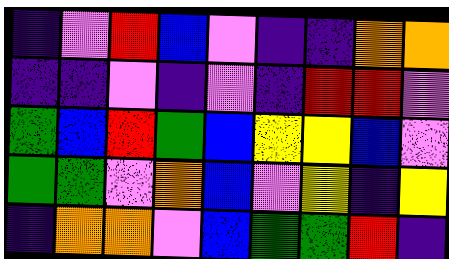[["indigo", "violet", "red", "blue", "violet", "indigo", "indigo", "orange", "orange"], ["indigo", "indigo", "violet", "indigo", "violet", "indigo", "red", "red", "violet"], ["green", "blue", "red", "green", "blue", "yellow", "yellow", "blue", "violet"], ["green", "green", "violet", "orange", "blue", "violet", "yellow", "indigo", "yellow"], ["indigo", "orange", "orange", "violet", "blue", "green", "green", "red", "indigo"]]